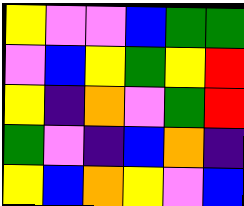[["yellow", "violet", "violet", "blue", "green", "green"], ["violet", "blue", "yellow", "green", "yellow", "red"], ["yellow", "indigo", "orange", "violet", "green", "red"], ["green", "violet", "indigo", "blue", "orange", "indigo"], ["yellow", "blue", "orange", "yellow", "violet", "blue"]]